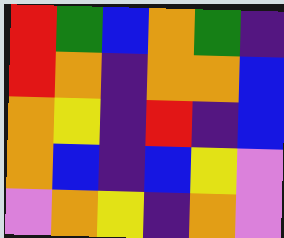[["red", "green", "blue", "orange", "green", "indigo"], ["red", "orange", "indigo", "orange", "orange", "blue"], ["orange", "yellow", "indigo", "red", "indigo", "blue"], ["orange", "blue", "indigo", "blue", "yellow", "violet"], ["violet", "orange", "yellow", "indigo", "orange", "violet"]]